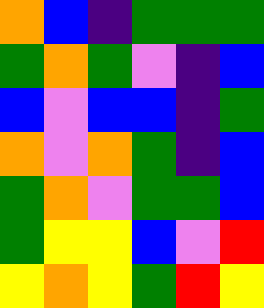[["orange", "blue", "indigo", "green", "green", "green"], ["green", "orange", "green", "violet", "indigo", "blue"], ["blue", "violet", "blue", "blue", "indigo", "green"], ["orange", "violet", "orange", "green", "indigo", "blue"], ["green", "orange", "violet", "green", "green", "blue"], ["green", "yellow", "yellow", "blue", "violet", "red"], ["yellow", "orange", "yellow", "green", "red", "yellow"]]